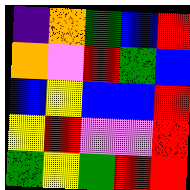[["indigo", "orange", "green", "blue", "red"], ["orange", "violet", "red", "green", "blue"], ["blue", "yellow", "blue", "blue", "red"], ["yellow", "red", "violet", "violet", "red"], ["green", "yellow", "green", "red", "red"]]